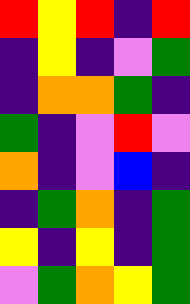[["red", "yellow", "red", "indigo", "red"], ["indigo", "yellow", "indigo", "violet", "green"], ["indigo", "orange", "orange", "green", "indigo"], ["green", "indigo", "violet", "red", "violet"], ["orange", "indigo", "violet", "blue", "indigo"], ["indigo", "green", "orange", "indigo", "green"], ["yellow", "indigo", "yellow", "indigo", "green"], ["violet", "green", "orange", "yellow", "green"]]